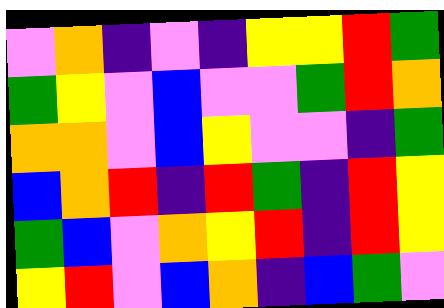[["violet", "orange", "indigo", "violet", "indigo", "yellow", "yellow", "red", "green"], ["green", "yellow", "violet", "blue", "violet", "violet", "green", "red", "orange"], ["orange", "orange", "violet", "blue", "yellow", "violet", "violet", "indigo", "green"], ["blue", "orange", "red", "indigo", "red", "green", "indigo", "red", "yellow"], ["green", "blue", "violet", "orange", "yellow", "red", "indigo", "red", "yellow"], ["yellow", "red", "violet", "blue", "orange", "indigo", "blue", "green", "violet"]]